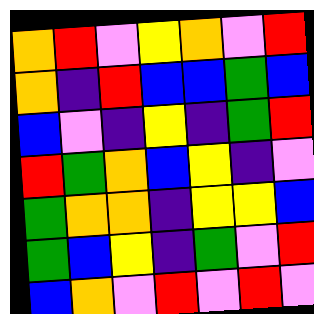[["orange", "red", "violet", "yellow", "orange", "violet", "red"], ["orange", "indigo", "red", "blue", "blue", "green", "blue"], ["blue", "violet", "indigo", "yellow", "indigo", "green", "red"], ["red", "green", "orange", "blue", "yellow", "indigo", "violet"], ["green", "orange", "orange", "indigo", "yellow", "yellow", "blue"], ["green", "blue", "yellow", "indigo", "green", "violet", "red"], ["blue", "orange", "violet", "red", "violet", "red", "violet"]]